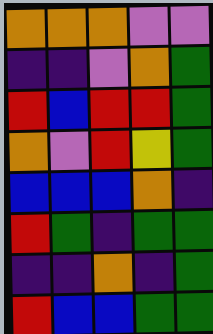[["orange", "orange", "orange", "violet", "violet"], ["indigo", "indigo", "violet", "orange", "green"], ["red", "blue", "red", "red", "green"], ["orange", "violet", "red", "yellow", "green"], ["blue", "blue", "blue", "orange", "indigo"], ["red", "green", "indigo", "green", "green"], ["indigo", "indigo", "orange", "indigo", "green"], ["red", "blue", "blue", "green", "green"]]